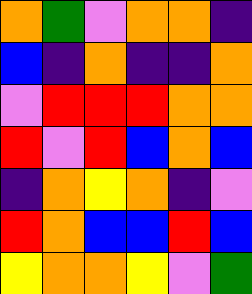[["orange", "green", "violet", "orange", "orange", "indigo"], ["blue", "indigo", "orange", "indigo", "indigo", "orange"], ["violet", "red", "red", "red", "orange", "orange"], ["red", "violet", "red", "blue", "orange", "blue"], ["indigo", "orange", "yellow", "orange", "indigo", "violet"], ["red", "orange", "blue", "blue", "red", "blue"], ["yellow", "orange", "orange", "yellow", "violet", "green"]]